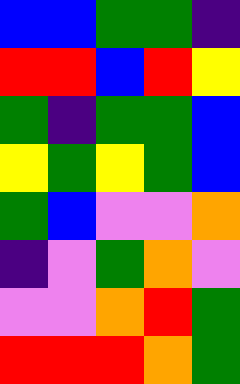[["blue", "blue", "green", "green", "indigo"], ["red", "red", "blue", "red", "yellow"], ["green", "indigo", "green", "green", "blue"], ["yellow", "green", "yellow", "green", "blue"], ["green", "blue", "violet", "violet", "orange"], ["indigo", "violet", "green", "orange", "violet"], ["violet", "violet", "orange", "red", "green"], ["red", "red", "red", "orange", "green"]]